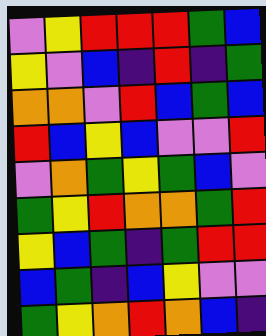[["violet", "yellow", "red", "red", "red", "green", "blue"], ["yellow", "violet", "blue", "indigo", "red", "indigo", "green"], ["orange", "orange", "violet", "red", "blue", "green", "blue"], ["red", "blue", "yellow", "blue", "violet", "violet", "red"], ["violet", "orange", "green", "yellow", "green", "blue", "violet"], ["green", "yellow", "red", "orange", "orange", "green", "red"], ["yellow", "blue", "green", "indigo", "green", "red", "red"], ["blue", "green", "indigo", "blue", "yellow", "violet", "violet"], ["green", "yellow", "orange", "red", "orange", "blue", "indigo"]]